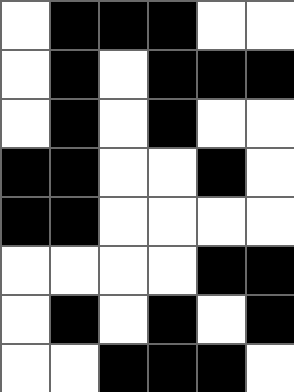[["white", "black", "black", "black", "white", "white"], ["white", "black", "white", "black", "black", "black"], ["white", "black", "white", "black", "white", "white"], ["black", "black", "white", "white", "black", "white"], ["black", "black", "white", "white", "white", "white"], ["white", "white", "white", "white", "black", "black"], ["white", "black", "white", "black", "white", "black"], ["white", "white", "black", "black", "black", "white"]]